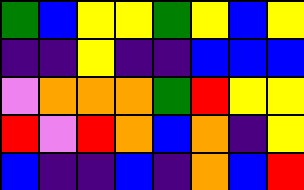[["green", "blue", "yellow", "yellow", "green", "yellow", "blue", "yellow"], ["indigo", "indigo", "yellow", "indigo", "indigo", "blue", "blue", "blue"], ["violet", "orange", "orange", "orange", "green", "red", "yellow", "yellow"], ["red", "violet", "red", "orange", "blue", "orange", "indigo", "yellow"], ["blue", "indigo", "indigo", "blue", "indigo", "orange", "blue", "red"]]